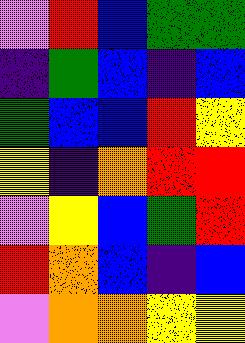[["violet", "red", "blue", "green", "green"], ["indigo", "green", "blue", "indigo", "blue"], ["green", "blue", "blue", "red", "yellow"], ["yellow", "indigo", "orange", "red", "red"], ["violet", "yellow", "blue", "green", "red"], ["red", "orange", "blue", "indigo", "blue"], ["violet", "orange", "orange", "yellow", "yellow"]]